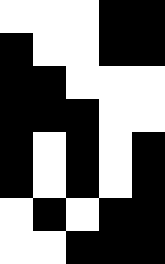[["white", "white", "white", "black", "black"], ["black", "white", "white", "black", "black"], ["black", "black", "white", "white", "white"], ["black", "black", "black", "white", "white"], ["black", "white", "black", "white", "black"], ["black", "white", "black", "white", "black"], ["white", "black", "white", "black", "black"], ["white", "white", "black", "black", "black"]]